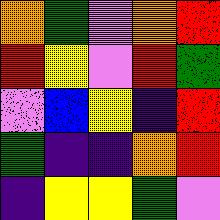[["orange", "green", "violet", "orange", "red"], ["red", "yellow", "violet", "red", "green"], ["violet", "blue", "yellow", "indigo", "red"], ["green", "indigo", "indigo", "orange", "red"], ["indigo", "yellow", "yellow", "green", "violet"]]